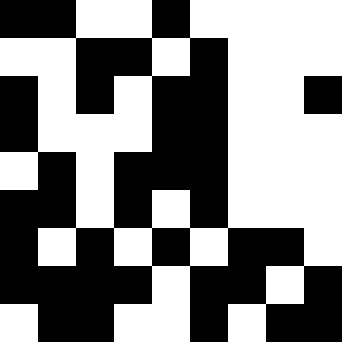[["black", "black", "white", "white", "black", "white", "white", "white", "white"], ["white", "white", "black", "black", "white", "black", "white", "white", "white"], ["black", "white", "black", "white", "black", "black", "white", "white", "black"], ["black", "white", "white", "white", "black", "black", "white", "white", "white"], ["white", "black", "white", "black", "black", "black", "white", "white", "white"], ["black", "black", "white", "black", "white", "black", "white", "white", "white"], ["black", "white", "black", "white", "black", "white", "black", "black", "white"], ["black", "black", "black", "black", "white", "black", "black", "white", "black"], ["white", "black", "black", "white", "white", "black", "white", "black", "black"]]